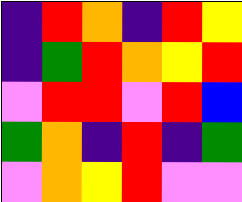[["indigo", "red", "orange", "indigo", "red", "yellow"], ["indigo", "green", "red", "orange", "yellow", "red"], ["violet", "red", "red", "violet", "red", "blue"], ["green", "orange", "indigo", "red", "indigo", "green"], ["violet", "orange", "yellow", "red", "violet", "violet"]]